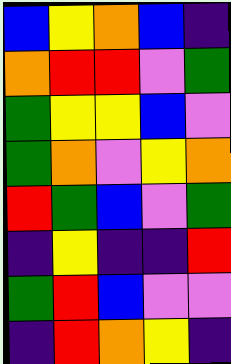[["blue", "yellow", "orange", "blue", "indigo"], ["orange", "red", "red", "violet", "green"], ["green", "yellow", "yellow", "blue", "violet"], ["green", "orange", "violet", "yellow", "orange"], ["red", "green", "blue", "violet", "green"], ["indigo", "yellow", "indigo", "indigo", "red"], ["green", "red", "blue", "violet", "violet"], ["indigo", "red", "orange", "yellow", "indigo"]]